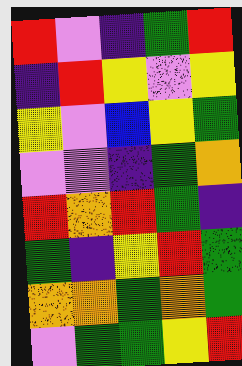[["red", "violet", "indigo", "green", "red"], ["indigo", "red", "yellow", "violet", "yellow"], ["yellow", "violet", "blue", "yellow", "green"], ["violet", "violet", "indigo", "green", "orange"], ["red", "orange", "red", "green", "indigo"], ["green", "indigo", "yellow", "red", "green"], ["orange", "orange", "green", "orange", "green"], ["violet", "green", "green", "yellow", "red"]]